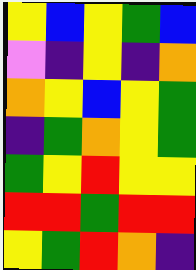[["yellow", "blue", "yellow", "green", "blue"], ["violet", "indigo", "yellow", "indigo", "orange"], ["orange", "yellow", "blue", "yellow", "green"], ["indigo", "green", "orange", "yellow", "green"], ["green", "yellow", "red", "yellow", "yellow"], ["red", "red", "green", "red", "red"], ["yellow", "green", "red", "orange", "indigo"]]